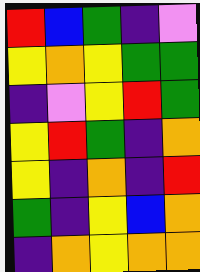[["red", "blue", "green", "indigo", "violet"], ["yellow", "orange", "yellow", "green", "green"], ["indigo", "violet", "yellow", "red", "green"], ["yellow", "red", "green", "indigo", "orange"], ["yellow", "indigo", "orange", "indigo", "red"], ["green", "indigo", "yellow", "blue", "orange"], ["indigo", "orange", "yellow", "orange", "orange"]]